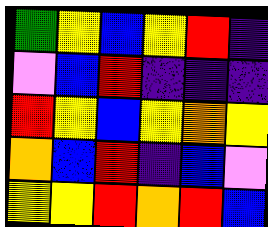[["green", "yellow", "blue", "yellow", "red", "indigo"], ["violet", "blue", "red", "indigo", "indigo", "indigo"], ["red", "yellow", "blue", "yellow", "orange", "yellow"], ["orange", "blue", "red", "indigo", "blue", "violet"], ["yellow", "yellow", "red", "orange", "red", "blue"]]